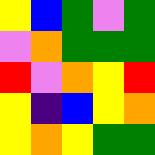[["yellow", "blue", "green", "violet", "green"], ["violet", "orange", "green", "green", "green"], ["red", "violet", "orange", "yellow", "red"], ["yellow", "indigo", "blue", "yellow", "orange"], ["yellow", "orange", "yellow", "green", "green"]]